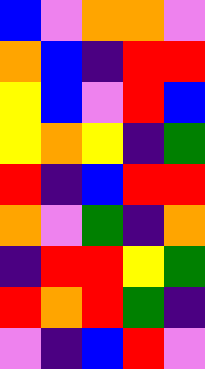[["blue", "violet", "orange", "orange", "violet"], ["orange", "blue", "indigo", "red", "red"], ["yellow", "blue", "violet", "red", "blue"], ["yellow", "orange", "yellow", "indigo", "green"], ["red", "indigo", "blue", "red", "red"], ["orange", "violet", "green", "indigo", "orange"], ["indigo", "red", "red", "yellow", "green"], ["red", "orange", "red", "green", "indigo"], ["violet", "indigo", "blue", "red", "violet"]]